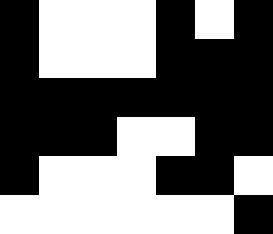[["black", "white", "white", "white", "black", "white", "black"], ["black", "white", "white", "white", "black", "black", "black"], ["black", "black", "black", "black", "black", "black", "black"], ["black", "black", "black", "white", "white", "black", "black"], ["black", "white", "white", "white", "black", "black", "white"], ["white", "white", "white", "white", "white", "white", "black"]]